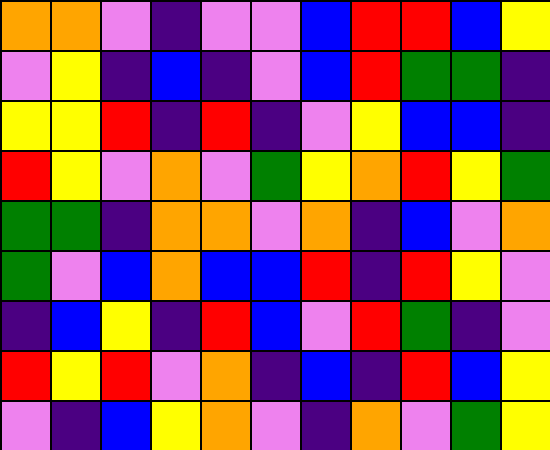[["orange", "orange", "violet", "indigo", "violet", "violet", "blue", "red", "red", "blue", "yellow"], ["violet", "yellow", "indigo", "blue", "indigo", "violet", "blue", "red", "green", "green", "indigo"], ["yellow", "yellow", "red", "indigo", "red", "indigo", "violet", "yellow", "blue", "blue", "indigo"], ["red", "yellow", "violet", "orange", "violet", "green", "yellow", "orange", "red", "yellow", "green"], ["green", "green", "indigo", "orange", "orange", "violet", "orange", "indigo", "blue", "violet", "orange"], ["green", "violet", "blue", "orange", "blue", "blue", "red", "indigo", "red", "yellow", "violet"], ["indigo", "blue", "yellow", "indigo", "red", "blue", "violet", "red", "green", "indigo", "violet"], ["red", "yellow", "red", "violet", "orange", "indigo", "blue", "indigo", "red", "blue", "yellow"], ["violet", "indigo", "blue", "yellow", "orange", "violet", "indigo", "orange", "violet", "green", "yellow"]]